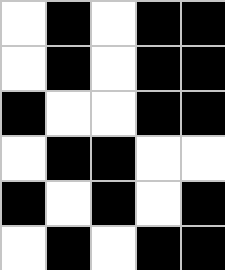[["white", "black", "white", "black", "black"], ["white", "black", "white", "black", "black"], ["black", "white", "white", "black", "black"], ["white", "black", "black", "white", "white"], ["black", "white", "black", "white", "black"], ["white", "black", "white", "black", "black"]]